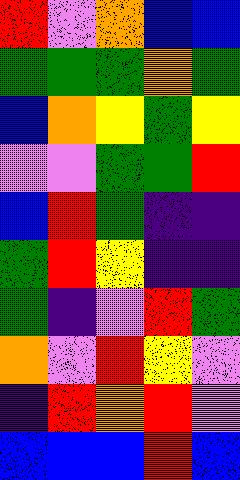[["red", "violet", "orange", "blue", "blue"], ["green", "green", "green", "orange", "green"], ["blue", "orange", "yellow", "green", "yellow"], ["violet", "violet", "green", "green", "red"], ["blue", "red", "green", "indigo", "indigo"], ["green", "red", "yellow", "indigo", "indigo"], ["green", "indigo", "violet", "red", "green"], ["orange", "violet", "red", "yellow", "violet"], ["indigo", "red", "orange", "red", "violet"], ["blue", "blue", "blue", "red", "blue"]]